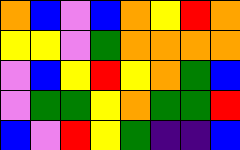[["orange", "blue", "violet", "blue", "orange", "yellow", "red", "orange"], ["yellow", "yellow", "violet", "green", "orange", "orange", "orange", "orange"], ["violet", "blue", "yellow", "red", "yellow", "orange", "green", "blue"], ["violet", "green", "green", "yellow", "orange", "green", "green", "red"], ["blue", "violet", "red", "yellow", "green", "indigo", "indigo", "blue"]]